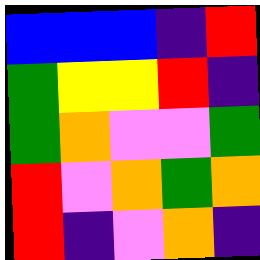[["blue", "blue", "blue", "indigo", "red"], ["green", "yellow", "yellow", "red", "indigo"], ["green", "orange", "violet", "violet", "green"], ["red", "violet", "orange", "green", "orange"], ["red", "indigo", "violet", "orange", "indigo"]]